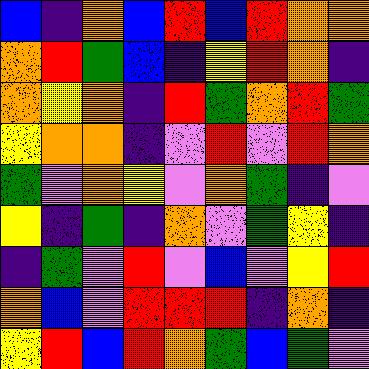[["blue", "indigo", "orange", "blue", "red", "blue", "red", "orange", "orange"], ["orange", "red", "green", "blue", "indigo", "yellow", "red", "orange", "indigo"], ["orange", "yellow", "orange", "indigo", "red", "green", "orange", "red", "green"], ["yellow", "orange", "orange", "indigo", "violet", "red", "violet", "red", "orange"], ["green", "violet", "orange", "yellow", "violet", "orange", "green", "indigo", "violet"], ["yellow", "indigo", "green", "indigo", "orange", "violet", "green", "yellow", "indigo"], ["indigo", "green", "violet", "red", "violet", "blue", "violet", "yellow", "red"], ["orange", "blue", "violet", "red", "red", "red", "indigo", "orange", "indigo"], ["yellow", "red", "blue", "red", "orange", "green", "blue", "green", "violet"]]